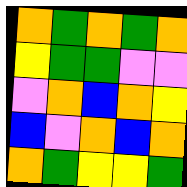[["orange", "green", "orange", "green", "orange"], ["yellow", "green", "green", "violet", "violet"], ["violet", "orange", "blue", "orange", "yellow"], ["blue", "violet", "orange", "blue", "orange"], ["orange", "green", "yellow", "yellow", "green"]]